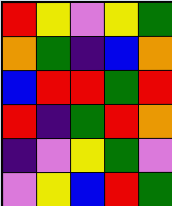[["red", "yellow", "violet", "yellow", "green"], ["orange", "green", "indigo", "blue", "orange"], ["blue", "red", "red", "green", "red"], ["red", "indigo", "green", "red", "orange"], ["indigo", "violet", "yellow", "green", "violet"], ["violet", "yellow", "blue", "red", "green"]]